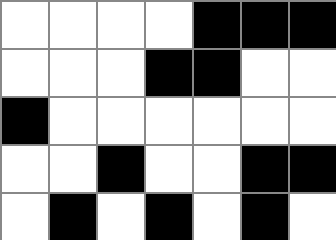[["white", "white", "white", "white", "black", "black", "black"], ["white", "white", "white", "black", "black", "white", "white"], ["black", "white", "white", "white", "white", "white", "white"], ["white", "white", "black", "white", "white", "black", "black"], ["white", "black", "white", "black", "white", "black", "white"]]